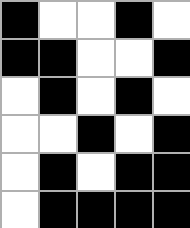[["black", "white", "white", "black", "white"], ["black", "black", "white", "white", "black"], ["white", "black", "white", "black", "white"], ["white", "white", "black", "white", "black"], ["white", "black", "white", "black", "black"], ["white", "black", "black", "black", "black"]]